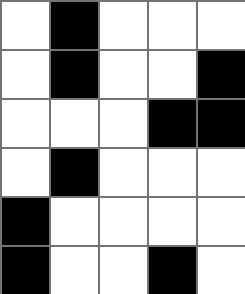[["white", "black", "white", "white", "white"], ["white", "black", "white", "white", "black"], ["white", "white", "white", "black", "black"], ["white", "black", "white", "white", "white"], ["black", "white", "white", "white", "white"], ["black", "white", "white", "black", "white"]]